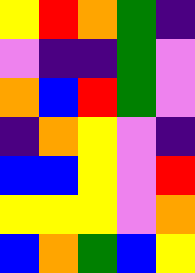[["yellow", "red", "orange", "green", "indigo"], ["violet", "indigo", "indigo", "green", "violet"], ["orange", "blue", "red", "green", "violet"], ["indigo", "orange", "yellow", "violet", "indigo"], ["blue", "blue", "yellow", "violet", "red"], ["yellow", "yellow", "yellow", "violet", "orange"], ["blue", "orange", "green", "blue", "yellow"]]